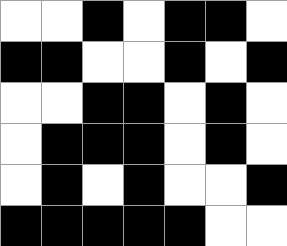[["white", "white", "black", "white", "black", "black", "white"], ["black", "black", "white", "white", "black", "white", "black"], ["white", "white", "black", "black", "white", "black", "white"], ["white", "black", "black", "black", "white", "black", "white"], ["white", "black", "white", "black", "white", "white", "black"], ["black", "black", "black", "black", "black", "white", "white"]]